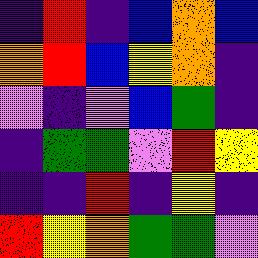[["indigo", "red", "indigo", "blue", "orange", "blue"], ["orange", "red", "blue", "yellow", "orange", "indigo"], ["violet", "indigo", "violet", "blue", "green", "indigo"], ["indigo", "green", "green", "violet", "red", "yellow"], ["indigo", "indigo", "red", "indigo", "yellow", "indigo"], ["red", "yellow", "orange", "green", "green", "violet"]]